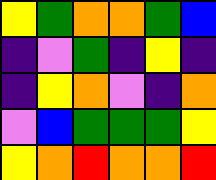[["yellow", "green", "orange", "orange", "green", "blue"], ["indigo", "violet", "green", "indigo", "yellow", "indigo"], ["indigo", "yellow", "orange", "violet", "indigo", "orange"], ["violet", "blue", "green", "green", "green", "yellow"], ["yellow", "orange", "red", "orange", "orange", "red"]]